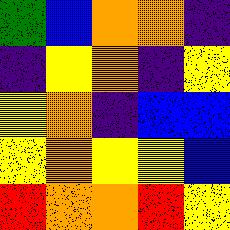[["green", "blue", "orange", "orange", "indigo"], ["indigo", "yellow", "orange", "indigo", "yellow"], ["yellow", "orange", "indigo", "blue", "blue"], ["yellow", "orange", "yellow", "yellow", "blue"], ["red", "orange", "orange", "red", "yellow"]]